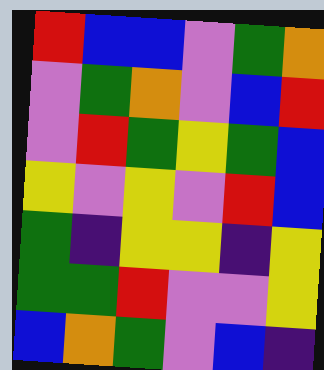[["red", "blue", "blue", "violet", "green", "orange"], ["violet", "green", "orange", "violet", "blue", "red"], ["violet", "red", "green", "yellow", "green", "blue"], ["yellow", "violet", "yellow", "violet", "red", "blue"], ["green", "indigo", "yellow", "yellow", "indigo", "yellow"], ["green", "green", "red", "violet", "violet", "yellow"], ["blue", "orange", "green", "violet", "blue", "indigo"]]